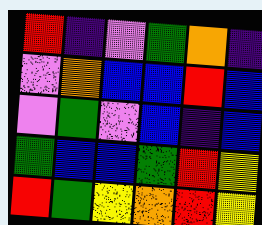[["red", "indigo", "violet", "green", "orange", "indigo"], ["violet", "orange", "blue", "blue", "red", "blue"], ["violet", "green", "violet", "blue", "indigo", "blue"], ["green", "blue", "blue", "green", "red", "yellow"], ["red", "green", "yellow", "orange", "red", "yellow"]]